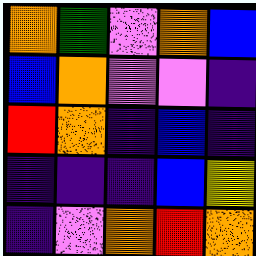[["orange", "green", "violet", "orange", "blue"], ["blue", "orange", "violet", "violet", "indigo"], ["red", "orange", "indigo", "blue", "indigo"], ["indigo", "indigo", "indigo", "blue", "yellow"], ["indigo", "violet", "orange", "red", "orange"]]